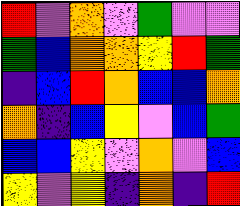[["red", "violet", "orange", "violet", "green", "violet", "violet"], ["green", "blue", "orange", "orange", "yellow", "red", "green"], ["indigo", "blue", "red", "orange", "blue", "blue", "orange"], ["orange", "indigo", "blue", "yellow", "violet", "blue", "green"], ["blue", "blue", "yellow", "violet", "orange", "violet", "blue"], ["yellow", "violet", "yellow", "indigo", "orange", "indigo", "red"]]